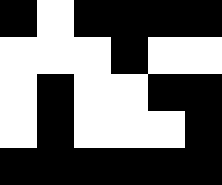[["black", "white", "black", "black", "black", "black"], ["white", "white", "white", "black", "white", "white"], ["white", "black", "white", "white", "black", "black"], ["white", "black", "white", "white", "white", "black"], ["black", "black", "black", "black", "black", "black"]]